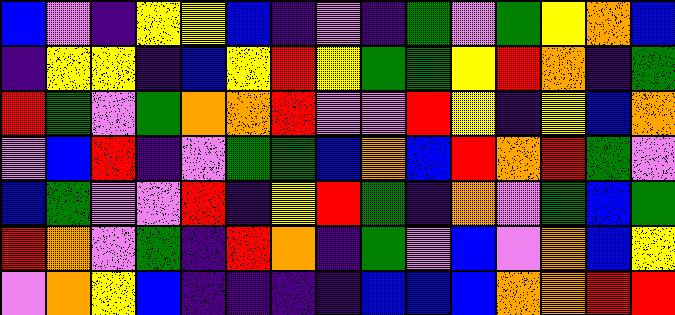[["blue", "violet", "indigo", "yellow", "yellow", "blue", "indigo", "violet", "indigo", "green", "violet", "green", "yellow", "orange", "blue"], ["indigo", "yellow", "yellow", "indigo", "blue", "yellow", "red", "yellow", "green", "green", "yellow", "red", "orange", "indigo", "green"], ["red", "green", "violet", "green", "orange", "orange", "red", "violet", "violet", "red", "yellow", "indigo", "yellow", "blue", "orange"], ["violet", "blue", "red", "indigo", "violet", "green", "green", "blue", "orange", "blue", "red", "orange", "red", "green", "violet"], ["blue", "green", "violet", "violet", "red", "indigo", "yellow", "red", "green", "indigo", "orange", "violet", "green", "blue", "green"], ["red", "orange", "violet", "green", "indigo", "red", "orange", "indigo", "green", "violet", "blue", "violet", "orange", "blue", "yellow"], ["violet", "orange", "yellow", "blue", "indigo", "indigo", "indigo", "indigo", "blue", "blue", "blue", "orange", "orange", "red", "red"]]